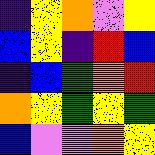[["indigo", "yellow", "orange", "violet", "yellow"], ["blue", "yellow", "indigo", "red", "blue"], ["indigo", "blue", "green", "orange", "red"], ["orange", "yellow", "green", "yellow", "green"], ["blue", "violet", "violet", "orange", "yellow"]]